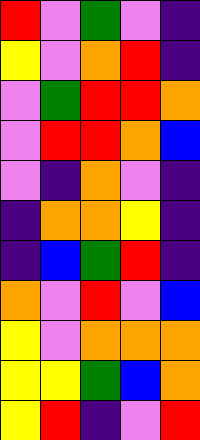[["red", "violet", "green", "violet", "indigo"], ["yellow", "violet", "orange", "red", "indigo"], ["violet", "green", "red", "red", "orange"], ["violet", "red", "red", "orange", "blue"], ["violet", "indigo", "orange", "violet", "indigo"], ["indigo", "orange", "orange", "yellow", "indigo"], ["indigo", "blue", "green", "red", "indigo"], ["orange", "violet", "red", "violet", "blue"], ["yellow", "violet", "orange", "orange", "orange"], ["yellow", "yellow", "green", "blue", "orange"], ["yellow", "red", "indigo", "violet", "red"]]